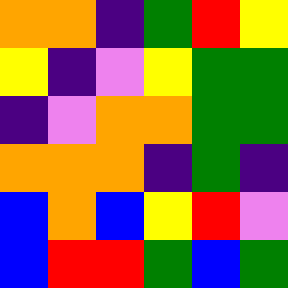[["orange", "orange", "indigo", "green", "red", "yellow"], ["yellow", "indigo", "violet", "yellow", "green", "green"], ["indigo", "violet", "orange", "orange", "green", "green"], ["orange", "orange", "orange", "indigo", "green", "indigo"], ["blue", "orange", "blue", "yellow", "red", "violet"], ["blue", "red", "red", "green", "blue", "green"]]